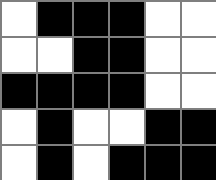[["white", "black", "black", "black", "white", "white"], ["white", "white", "black", "black", "white", "white"], ["black", "black", "black", "black", "white", "white"], ["white", "black", "white", "white", "black", "black"], ["white", "black", "white", "black", "black", "black"]]